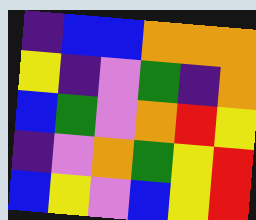[["indigo", "blue", "blue", "orange", "orange", "orange"], ["yellow", "indigo", "violet", "green", "indigo", "orange"], ["blue", "green", "violet", "orange", "red", "yellow"], ["indigo", "violet", "orange", "green", "yellow", "red"], ["blue", "yellow", "violet", "blue", "yellow", "red"]]